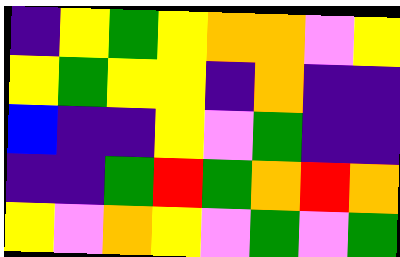[["indigo", "yellow", "green", "yellow", "orange", "orange", "violet", "yellow"], ["yellow", "green", "yellow", "yellow", "indigo", "orange", "indigo", "indigo"], ["blue", "indigo", "indigo", "yellow", "violet", "green", "indigo", "indigo"], ["indigo", "indigo", "green", "red", "green", "orange", "red", "orange"], ["yellow", "violet", "orange", "yellow", "violet", "green", "violet", "green"]]